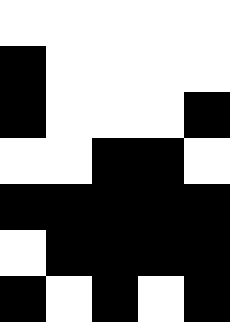[["white", "white", "white", "white", "white"], ["black", "white", "white", "white", "white"], ["black", "white", "white", "white", "black"], ["white", "white", "black", "black", "white"], ["black", "black", "black", "black", "black"], ["white", "black", "black", "black", "black"], ["black", "white", "black", "white", "black"]]